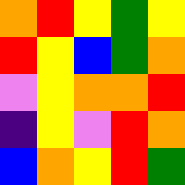[["orange", "red", "yellow", "green", "yellow"], ["red", "yellow", "blue", "green", "orange"], ["violet", "yellow", "orange", "orange", "red"], ["indigo", "yellow", "violet", "red", "orange"], ["blue", "orange", "yellow", "red", "green"]]